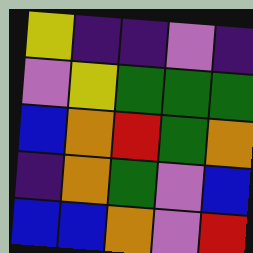[["yellow", "indigo", "indigo", "violet", "indigo"], ["violet", "yellow", "green", "green", "green"], ["blue", "orange", "red", "green", "orange"], ["indigo", "orange", "green", "violet", "blue"], ["blue", "blue", "orange", "violet", "red"]]